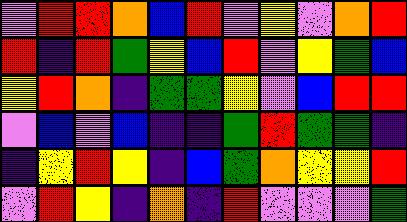[["violet", "red", "red", "orange", "blue", "red", "violet", "yellow", "violet", "orange", "red"], ["red", "indigo", "red", "green", "yellow", "blue", "red", "violet", "yellow", "green", "blue"], ["yellow", "red", "orange", "indigo", "green", "green", "yellow", "violet", "blue", "red", "red"], ["violet", "blue", "violet", "blue", "indigo", "indigo", "green", "red", "green", "green", "indigo"], ["indigo", "yellow", "red", "yellow", "indigo", "blue", "green", "orange", "yellow", "yellow", "red"], ["violet", "red", "yellow", "indigo", "orange", "indigo", "red", "violet", "violet", "violet", "green"]]